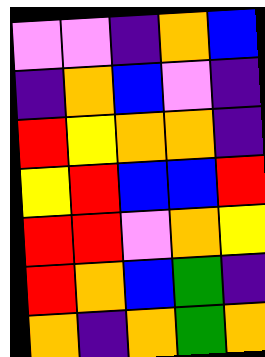[["violet", "violet", "indigo", "orange", "blue"], ["indigo", "orange", "blue", "violet", "indigo"], ["red", "yellow", "orange", "orange", "indigo"], ["yellow", "red", "blue", "blue", "red"], ["red", "red", "violet", "orange", "yellow"], ["red", "orange", "blue", "green", "indigo"], ["orange", "indigo", "orange", "green", "orange"]]